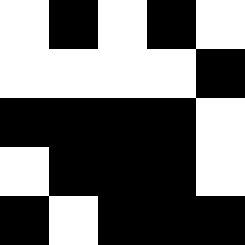[["white", "black", "white", "black", "white"], ["white", "white", "white", "white", "black"], ["black", "black", "black", "black", "white"], ["white", "black", "black", "black", "white"], ["black", "white", "black", "black", "black"]]